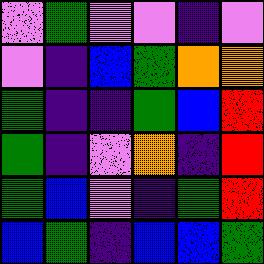[["violet", "green", "violet", "violet", "indigo", "violet"], ["violet", "indigo", "blue", "green", "orange", "orange"], ["green", "indigo", "indigo", "green", "blue", "red"], ["green", "indigo", "violet", "orange", "indigo", "red"], ["green", "blue", "violet", "indigo", "green", "red"], ["blue", "green", "indigo", "blue", "blue", "green"]]